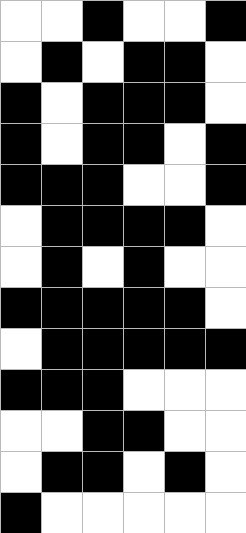[["white", "white", "black", "white", "white", "black"], ["white", "black", "white", "black", "black", "white"], ["black", "white", "black", "black", "black", "white"], ["black", "white", "black", "black", "white", "black"], ["black", "black", "black", "white", "white", "black"], ["white", "black", "black", "black", "black", "white"], ["white", "black", "white", "black", "white", "white"], ["black", "black", "black", "black", "black", "white"], ["white", "black", "black", "black", "black", "black"], ["black", "black", "black", "white", "white", "white"], ["white", "white", "black", "black", "white", "white"], ["white", "black", "black", "white", "black", "white"], ["black", "white", "white", "white", "white", "white"]]